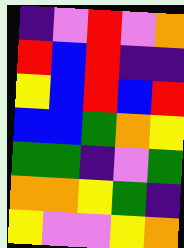[["indigo", "violet", "red", "violet", "orange"], ["red", "blue", "red", "indigo", "indigo"], ["yellow", "blue", "red", "blue", "red"], ["blue", "blue", "green", "orange", "yellow"], ["green", "green", "indigo", "violet", "green"], ["orange", "orange", "yellow", "green", "indigo"], ["yellow", "violet", "violet", "yellow", "orange"]]